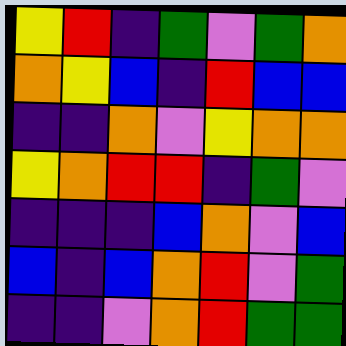[["yellow", "red", "indigo", "green", "violet", "green", "orange"], ["orange", "yellow", "blue", "indigo", "red", "blue", "blue"], ["indigo", "indigo", "orange", "violet", "yellow", "orange", "orange"], ["yellow", "orange", "red", "red", "indigo", "green", "violet"], ["indigo", "indigo", "indigo", "blue", "orange", "violet", "blue"], ["blue", "indigo", "blue", "orange", "red", "violet", "green"], ["indigo", "indigo", "violet", "orange", "red", "green", "green"]]